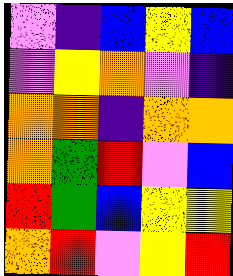[["violet", "indigo", "blue", "yellow", "blue"], ["violet", "yellow", "orange", "violet", "indigo"], ["orange", "orange", "indigo", "orange", "orange"], ["orange", "green", "red", "violet", "blue"], ["red", "green", "blue", "yellow", "yellow"], ["orange", "red", "violet", "yellow", "red"]]